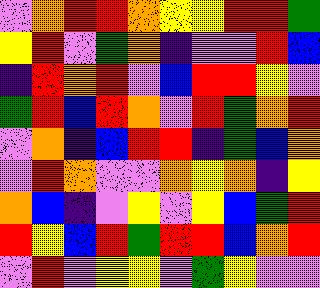[["violet", "orange", "red", "red", "orange", "yellow", "yellow", "red", "red", "green"], ["yellow", "red", "violet", "green", "orange", "indigo", "violet", "violet", "red", "blue"], ["indigo", "red", "orange", "red", "violet", "blue", "red", "red", "yellow", "violet"], ["green", "red", "blue", "red", "orange", "violet", "red", "green", "orange", "red"], ["violet", "orange", "indigo", "blue", "red", "red", "indigo", "green", "blue", "orange"], ["violet", "red", "orange", "violet", "violet", "orange", "yellow", "orange", "indigo", "yellow"], ["orange", "blue", "indigo", "violet", "yellow", "violet", "yellow", "blue", "green", "red"], ["red", "yellow", "blue", "red", "green", "red", "red", "blue", "orange", "red"], ["violet", "red", "violet", "yellow", "yellow", "violet", "green", "yellow", "violet", "violet"]]